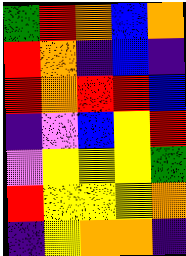[["green", "red", "orange", "blue", "orange"], ["red", "orange", "indigo", "blue", "indigo"], ["red", "orange", "red", "red", "blue"], ["indigo", "violet", "blue", "yellow", "red"], ["violet", "yellow", "yellow", "yellow", "green"], ["red", "yellow", "yellow", "yellow", "orange"], ["indigo", "yellow", "orange", "orange", "indigo"]]